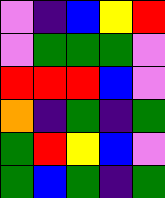[["violet", "indigo", "blue", "yellow", "red"], ["violet", "green", "green", "green", "violet"], ["red", "red", "red", "blue", "violet"], ["orange", "indigo", "green", "indigo", "green"], ["green", "red", "yellow", "blue", "violet"], ["green", "blue", "green", "indigo", "green"]]